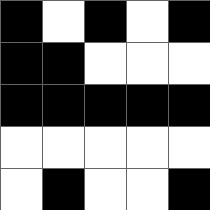[["black", "white", "black", "white", "black"], ["black", "black", "white", "white", "white"], ["black", "black", "black", "black", "black"], ["white", "white", "white", "white", "white"], ["white", "black", "white", "white", "black"]]